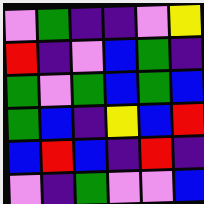[["violet", "green", "indigo", "indigo", "violet", "yellow"], ["red", "indigo", "violet", "blue", "green", "indigo"], ["green", "violet", "green", "blue", "green", "blue"], ["green", "blue", "indigo", "yellow", "blue", "red"], ["blue", "red", "blue", "indigo", "red", "indigo"], ["violet", "indigo", "green", "violet", "violet", "blue"]]